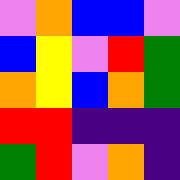[["violet", "orange", "blue", "blue", "violet"], ["blue", "yellow", "violet", "red", "green"], ["orange", "yellow", "blue", "orange", "green"], ["red", "red", "indigo", "indigo", "indigo"], ["green", "red", "violet", "orange", "indigo"]]